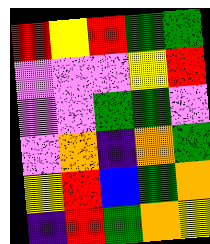[["red", "yellow", "red", "green", "green"], ["violet", "violet", "violet", "yellow", "red"], ["violet", "violet", "green", "green", "violet"], ["violet", "orange", "indigo", "orange", "green"], ["yellow", "red", "blue", "green", "orange"], ["indigo", "red", "green", "orange", "yellow"]]